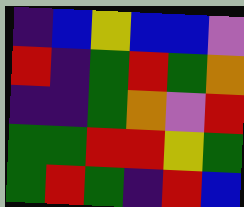[["indigo", "blue", "yellow", "blue", "blue", "violet"], ["red", "indigo", "green", "red", "green", "orange"], ["indigo", "indigo", "green", "orange", "violet", "red"], ["green", "green", "red", "red", "yellow", "green"], ["green", "red", "green", "indigo", "red", "blue"]]